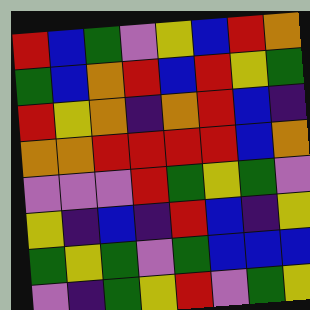[["red", "blue", "green", "violet", "yellow", "blue", "red", "orange"], ["green", "blue", "orange", "red", "blue", "red", "yellow", "green"], ["red", "yellow", "orange", "indigo", "orange", "red", "blue", "indigo"], ["orange", "orange", "red", "red", "red", "red", "blue", "orange"], ["violet", "violet", "violet", "red", "green", "yellow", "green", "violet"], ["yellow", "indigo", "blue", "indigo", "red", "blue", "indigo", "yellow"], ["green", "yellow", "green", "violet", "green", "blue", "blue", "blue"], ["violet", "indigo", "green", "yellow", "red", "violet", "green", "yellow"]]